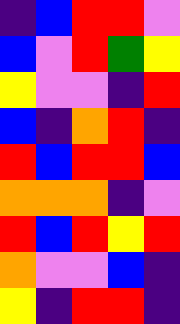[["indigo", "blue", "red", "red", "violet"], ["blue", "violet", "red", "green", "yellow"], ["yellow", "violet", "violet", "indigo", "red"], ["blue", "indigo", "orange", "red", "indigo"], ["red", "blue", "red", "red", "blue"], ["orange", "orange", "orange", "indigo", "violet"], ["red", "blue", "red", "yellow", "red"], ["orange", "violet", "violet", "blue", "indigo"], ["yellow", "indigo", "red", "red", "indigo"]]